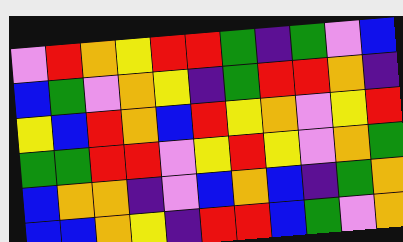[["violet", "red", "orange", "yellow", "red", "red", "green", "indigo", "green", "violet", "blue"], ["blue", "green", "violet", "orange", "yellow", "indigo", "green", "red", "red", "orange", "indigo"], ["yellow", "blue", "red", "orange", "blue", "red", "yellow", "orange", "violet", "yellow", "red"], ["green", "green", "red", "red", "violet", "yellow", "red", "yellow", "violet", "orange", "green"], ["blue", "orange", "orange", "indigo", "violet", "blue", "orange", "blue", "indigo", "green", "orange"], ["blue", "blue", "orange", "yellow", "indigo", "red", "red", "blue", "green", "violet", "orange"]]